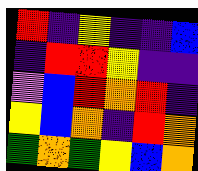[["red", "indigo", "yellow", "indigo", "indigo", "blue"], ["indigo", "red", "red", "yellow", "indigo", "indigo"], ["violet", "blue", "red", "orange", "red", "indigo"], ["yellow", "blue", "orange", "indigo", "red", "orange"], ["green", "orange", "green", "yellow", "blue", "orange"]]